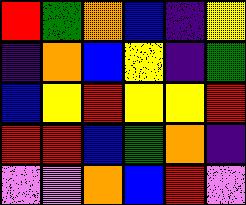[["red", "green", "orange", "blue", "indigo", "yellow"], ["indigo", "orange", "blue", "yellow", "indigo", "green"], ["blue", "yellow", "red", "yellow", "yellow", "red"], ["red", "red", "blue", "green", "orange", "indigo"], ["violet", "violet", "orange", "blue", "red", "violet"]]